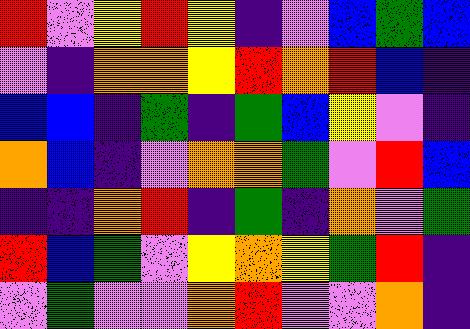[["red", "violet", "yellow", "red", "yellow", "indigo", "violet", "blue", "green", "blue"], ["violet", "indigo", "orange", "orange", "yellow", "red", "orange", "red", "blue", "indigo"], ["blue", "blue", "indigo", "green", "indigo", "green", "blue", "yellow", "violet", "indigo"], ["orange", "blue", "indigo", "violet", "orange", "orange", "green", "violet", "red", "blue"], ["indigo", "indigo", "orange", "red", "indigo", "green", "indigo", "orange", "violet", "green"], ["red", "blue", "green", "violet", "yellow", "orange", "yellow", "green", "red", "indigo"], ["violet", "green", "violet", "violet", "orange", "red", "violet", "violet", "orange", "indigo"]]